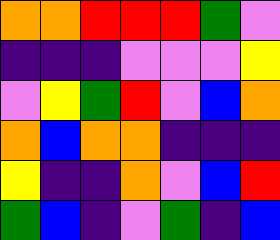[["orange", "orange", "red", "red", "red", "green", "violet"], ["indigo", "indigo", "indigo", "violet", "violet", "violet", "yellow"], ["violet", "yellow", "green", "red", "violet", "blue", "orange"], ["orange", "blue", "orange", "orange", "indigo", "indigo", "indigo"], ["yellow", "indigo", "indigo", "orange", "violet", "blue", "red"], ["green", "blue", "indigo", "violet", "green", "indigo", "blue"]]